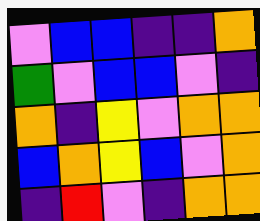[["violet", "blue", "blue", "indigo", "indigo", "orange"], ["green", "violet", "blue", "blue", "violet", "indigo"], ["orange", "indigo", "yellow", "violet", "orange", "orange"], ["blue", "orange", "yellow", "blue", "violet", "orange"], ["indigo", "red", "violet", "indigo", "orange", "orange"]]